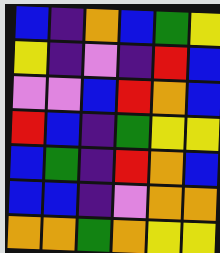[["blue", "indigo", "orange", "blue", "green", "yellow"], ["yellow", "indigo", "violet", "indigo", "red", "blue"], ["violet", "violet", "blue", "red", "orange", "blue"], ["red", "blue", "indigo", "green", "yellow", "yellow"], ["blue", "green", "indigo", "red", "orange", "blue"], ["blue", "blue", "indigo", "violet", "orange", "orange"], ["orange", "orange", "green", "orange", "yellow", "yellow"]]